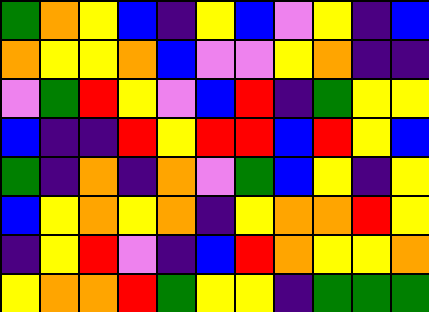[["green", "orange", "yellow", "blue", "indigo", "yellow", "blue", "violet", "yellow", "indigo", "blue"], ["orange", "yellow", "yellow", "orange", "blue", "violet", "violet", "yellow", "orange", "indigo", "indigo"], ["violet", "green", "red", "yellow", "violet", "blue", "red", "indigo", "green", "yellow", "yellow"], ["blue", "indigo", "indigo", "red", "yellow", "red", "red", "blue", "red", "yellow", "blue"], ["green", "indigo", "orange", "indigo", "orange", "violet", "green", "blue", "yellow", "indigo", "yellow"], ["blue", "yellow", "orange", "yellow", "orange", "indigo", "yellow", "orange", "orange", "red", "yellow"], ["indigo", "yellow", "red", "violet", "indigo", "blue", "red", "orange", "yellow", "yellow", "orange"], ["yellow", "orange", "orange", "red", "green", "yellow", "yellow", "indigo", "green", "green", "green"]]